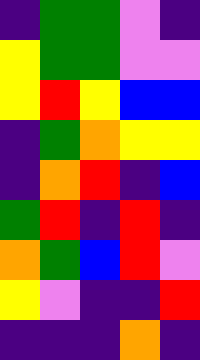[["indigo", "green", "green", "violet", "indigo"], ["yellow", "green", "green", "violet", "violet"], ["yellow", "red", "yellow", "blue", "blue"], ["indigo", "green", "orange", "yellow", "yellow"], ["indigo", "orange", "red", "indigo", "blue"], ["green", "red", "indigo", "red", "indigo"], ["orange", "green", "blue", "red", "violet"], ["yellow", "violet", "indigo", "indigo", "red"], ["indigo", "indigo", "indigo", "orange", "indigo"]]